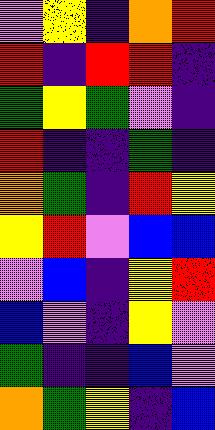[["violet", "yellow", "indigo", "orange", "red"], ["red", "indigo", "red", "red", "indigo"], ["green", "yellow", "green", "violet", "indigo"], ["red", "indigo", "indigo", "green", "indigo"], ["orange", "green", "indigo", "red", "yellow"], ["yellow", "red", "violet", "blue", "blue"], ["violet", "blue", "indigo", "yellow", "red"], ["blue", "violet", "indigo", "yellow", "violet"], ["green", "indigo", "indigo", "blue", "violet"], ["orange", "green", "yellow", "indigo", "blue"]]